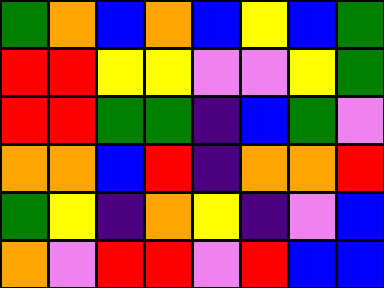[["green", "orange", "blue", "orange", "blue", "yellow", "blue", "green"], ["red", "red", "yellow", "yellow", "violet", "violet", "yellow", "green"], ["red", "red", "green", "green", "indigo", "blue", "green", "violet"], ["orange", "orange", "blue", "red", "indigo", "orange", "orange", "red"], ["green", "yellow", "indigo", "orange", "yellow", "indigo", "violet", "blue"], ["orange", "violet", "red", "red", "violet", "red", "blue", "blue"]]